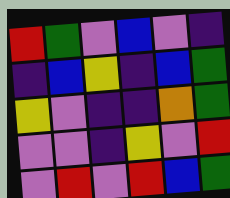[["red", "green", "violet", "blue", "violet", "indigo"], ["indigo", "blue", "yellow", "indigo", "blue", "green"], ["yellow", "violet", "indigo", "indigo", "orange", "green"], ["violet", "violet", "indigo", "yellow", "violet", "red"], ["violet", "red", "violet", "red", "blue", "green"]]